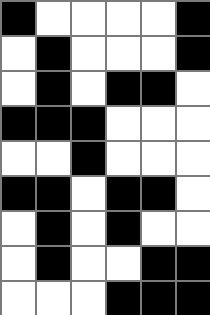[["black", "white", "white", "white", "white", "black"], ["white", "black", "white", "white", "white", "black"], ["white", "black", "white", "black", "black", "white"], ["black", "black", "black", "white", "white", "white"], ["white", "white", "black", "white", "white", "white"], ["black", "black", "white", "black", "black", "white"], ["white", "black", "white", "black", "white", "white"], ["white", "black", "white", "white", "black", "black"], ["white", "white", "white", "black", "black", "black"]]